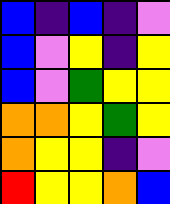[["blue", "indigo", "blue", "indigo", "violet"], ["blue", "violet", "yellow", "indigo", "yellow"], ["blue", "violet", "green", "yellow", "yellow"], ["orange", "orange", "yellow", "green", "yellow"], ["orange", "yellow", "yellow", "indigo", "violet"], ["red", "yellow", "yellow", "orange", "blue"]]